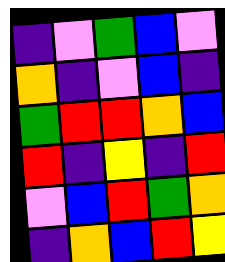[["indigo", "violet", "green", "blue", "violet"], ["orange", "indigo", "violet", "blue", "indigo"], ["green", "red", "red", "orange", "blue"], ["red", "indigo", "yellow", "indigo", "red"], ["violet", "blue", "red", "green", "orange"], ["indigo", "orange", "blue", "red", "yellow"]]